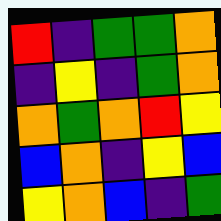[["red", "indigo", "green", "green", "orange"], ["indigo", "yellow", "indigo", "green", "orange"], ["orange", "green", "orange", "red", "yellow"], ["blue", "orange", "indigo", "yellow", "blue"], ["yellow", "orange", "blue", "indigo", "green"]]